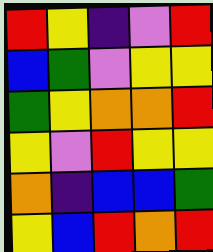[["red", "yellow", "indigo", "violet", "red"], ["blue", "green", "violet", "yellow", "yellow"], ["green", "yellow", "orange", "orange", "red"], ["yellow", "violet", "red", "yellow", "yellow"], ["orange", "indigo", "blue", "blue", "green"], ["yellow", "blue", "red", "orange", "red"]]